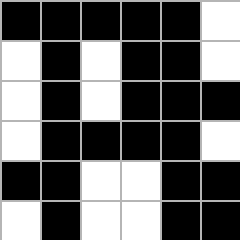[["black", "black", "black", "black", "black", "white"], ["white", "black", "white", "black", "black", "white"], ["white", "black", "white", "black", "black", "black"], ["white", "black", "black", "black", "black", "white"], ["black", "black", "white", "white", "black", "black"], ["white", "black", "white", "white", "black", "black"]]